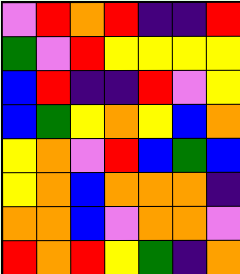[["violet", "red", "orange", "red", "indigo", "indigo", "red"], ["green", "violet", "red", "yellow", "yellow", "yellow", "yellow"], ["blue", "red", "indigo", "indigo", "red", "violet", "yellow"], ["blue", "green", "yellow", "orange", "yellow", "blue", "orange"], ["yellow", "orange", "violet", "red", "blue", "green", "blue"], ["yellow", "orange", "blue", "orange", "orange", "orange", "indigo"], ["orange", "orange", "blue", "violet", "orange", "orange", "violet"], ["red", "orange", "red", "yellow", "green", "indigo", "orange"]]